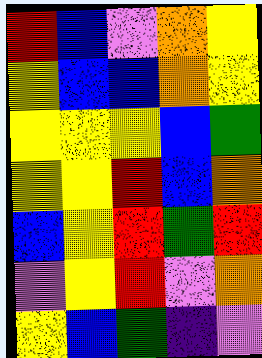[["red", "blue", "violet", "orange", "yellow"], ["yellow", "blue", "blue", "orange", "yellow"], ["yellow", "yellow", "yellow", "blue", "green"], ["yellow", "yellow", "red", "blue", "orange"], ["blue", "yellow", "red", "green", "red"], ["violet", "yellow", "red", "violet", "orange"], ["yellow", "blue", "green", "indigo", "violet"]]